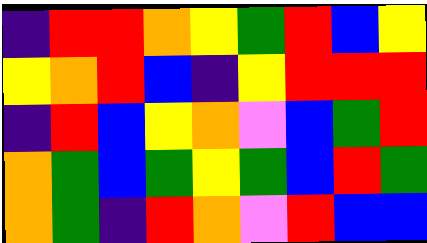[["indigo", "red", "red", "orange", "yellow", "green", "red", "blue", "yellow"], ["yellow", "orange", "red", "blue", "indigo", "yellow", "red", "red", "red"], ["indigo", "red", "blue", "yellow", "orange", "violet", "blue", "green", "red"], ["orange", "green", "blue", "green", "yellow", "green", "blue", "red", "green"], ["orange", "green", "indigo", "red", "orange", "violet", "red", "blue", "blue"]]